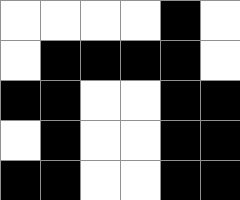[["white", "white", "white", "white", "black", "white"], ["white", "black", "black", "black", "black", "white"], ["black", "black", "white", "white", "black", "black"], ["white", "black", "white", "white", "black", "black"], ["black", "black", "white", "white", "black", "black"]]